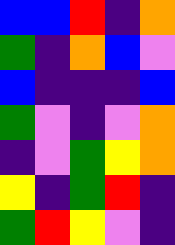[["blue", "blue", "red", "indigo", "orange"], ["green", "indigo", "orange", "blue", "violet"], ["blue", "indigo", "indigo", "indigo", "blue"], ["green", "violet", "indigo", "violet", "orange"], ["indigo", "violet", "green", "yellow", "orange"], ["yellow", "indigo", "green", "red", "indigo"], ["green", "red", "yellow", "violet", "indigo"]]